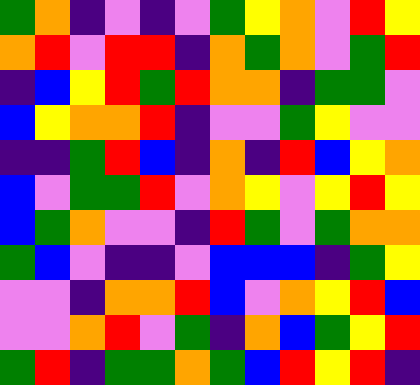[["green", "orange", "indigo", "violet", "indigo", "violet", "green", "yellow", "orange", "violet", "red", "yellow"], ["orange", "red", "violet", "red", "red", "indigo", "orange", "green", "orange", "violet", "green", "red"], ["indigo", "blue", "yellow", "red", "green", "red", "orange", "orange", "indigo", "green", "green", "violet"], ["blue", "yellow", "orange", "orange", "red", "indigo", "violet", "violet", "green", "yellow", "violet", "violet"], ["indigo", "indigo", "green", "red", "blue", "indigo", "orange", "indigo", "red", "blue", "yellow", "orange"], ["blue", "violet", "green", "green", "red", "violet", "orange", "yellow", "violet", "yellow", "red", "yellow"], ["blue", "green", "orange", "violet", "violet", "indigo", "red", "green", "violet", "green", "orange", "orange"], ["green", "blue", "violet", "indigo", "indigo", "violet", "blue", "blue", "blue", "indigo", "green", "yellow"], ["violet", "violet", "indigo", "orange", "orange", "red", "blue", "violet", "orange", "yellow", "red", "blue"], ["violet", "violet", "orange", "red", "violet", "green", "indigo", "orange", "blue", "green", "yellow", "red"], ["green", "red", "indigo", "green", "green", "orange", "green", "blue", "red", "yellow", "red", "indigo"]]